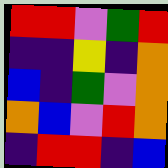[["red", "red", "violet", "green", "red"], ["indigo", "indigo", "yellow", "indigo", "orange"], ["blue", "indigo", "green", "violet", "orange"], ["orange", "blue", "violet", "red", "orange"], ["indigo", "red", "red", "indigo", "blue"]]